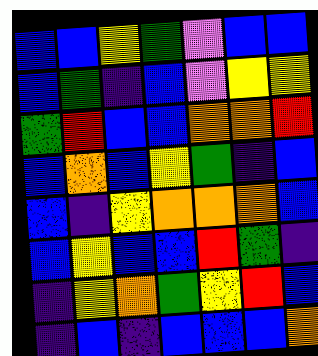[["blue", "blue", "yellow", "green", "violet", "blue", "blue"], ["blue", "green", "indigo", "blue", "violet", "yellow", "yellow"], ["green", "red", "blue", "blue", "orange", "orange", "red"], ["blue", "orange", "blue", "yellow", "green", "indigo", "blue"], ["blue", "indigo", "yellow", "orange", "orange", "orange", "blue"], ["blue", "yellow", "blue", "blue", "red", "green", "indigo"], ["indigo", "yellow", "orange", "green", "yellow", "red", "blue"], ["indigo", "blue", "indigo", "blue", "blue", "blue", "orange"]]